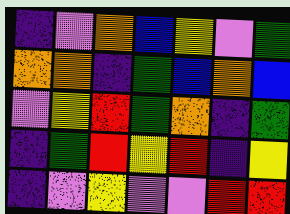[["indigo", "violet", "orange", "blue", "yellow", "violet", "green"], ["orange", "orange", "indigo", "green", "blue", "orange", "blue"], ["violet", "yellow", "red", "green", "orange", "indigo", "green"], ["indigo", "green", "red", "yellow", "red", "indigo", "yellow"], ["indigo", "violet", "yellow", "violet", "violet", "red", "red"]]